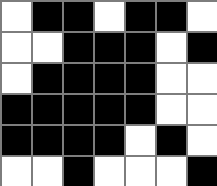[["white", "black", "black", "white", "black", "black", "white"], ["white", "white", "black", "black", "black", "white", "black"], ["white", "black", "black", "black", "black", "white", "white"], ["black", "black", "black", "black", "black", "white", "white"], ["black", "black", "black", "black", "white", "black", "white"], ["white", "white", "black", "white", "white", "white", "black"]]